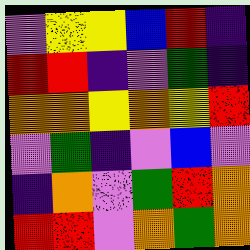[["violet", "yellow", "yellow", "blue", "red", "indigo"], ["red", "red", "indigo", "violet", "green", "indigo"], ["orange", "orange", "yellow", "orange", "yellow", "red"], ["violet", "green", "indigo", "violet", "blue", "violet"], ["indigo", "orange", "violet", "green", "red", "orange"], ["red", "red", "violet", "orange", "green", "orange"]]